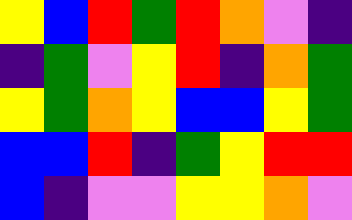[["yellow", "blue", "red", "green", "red", "orange", "violet", "indigo"], ["indigo", "green", "violet", "yellow", "red", "indigo", "orange", "green"], ["yellow", "green", "orange", "yellow", "blue", "blue", "yellow", "green"], ["blue", "blue", "red", "indigo", "green", "yellow", "red", "red"], ["blue", "indigo", "violet", "violet", "yellow", "yellow", "orange", "violet"]]